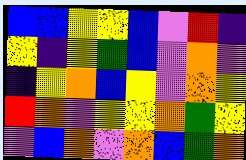[["blue", "blue", "yellow", "yellow", "blue", "violet", "red", "indigo"], ["yellow", "indigo", "yellow", "green", "blue", "violet", "orange", "violet"], ["indigo", "yellow", "orange", "blue", "yellow", "violet", "orange", "yellow"], ["red", "orange", "violet", "yellow", "yellow", "orange", "green", "yellow"], ["violet", "blue", "orange", "violet", "orange", "blue", "green", "orange"]]